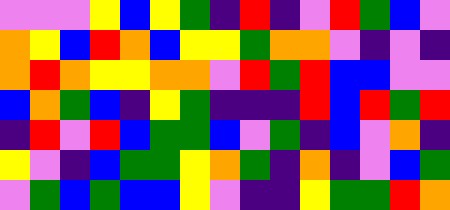[["violet", "violet", "violet", "yellow", "blue", "yellow", "green", "indigo", "red", "indigo", "violet", "red", "green", "blue", "violet"], ["orange", "yellow", "blue", "red", "orange", "blue", "yellow", "yellow", "green", "orange", "orange", "violet", "indigo", "violet", "indigo"], ["orange", "red", "orange", "yellow", "yellow", "orange", "orange", "violet", "red", "green", "red", "blue", "blue", "violet", "violet"], ["blue", "orange", "green", "blue", "indigo", "yellow", "green", "indigo", "indigo", "indigo", "red", "blue", "red", "green", "red"], ["indigo", "red", "violet", "red", "blue", "green", "green", "blue", "violet", "green", "indigo", "blue", "violet", "orange", "indigo"], ["yellow", "violet", "indigo", "blue", "green", "green", "yellow", "orange", "green", "indigo", "orange", "indigo", "violet", "blue", "green"], ["violet", "green", "blue", "green", "blue", "blue", "yellow", "violet", "indigo", "indigo", "yellow", "green", "green", "red", "orange"]]